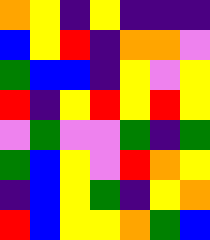[["orange", "yellow", "indigo", "yellow", "indigo", "indigo", "indigo"], ["blue", "yellow", "red", "indigo", "orange", "orange", "violet"], ["green", "blue", "blue", "indigo", "yellow", "violet", "yellow"], ["red", "indigo", "yellow", "red", "yellow", "red", "yellow"], ["violet", "green", "violet", "violet", "green", "indigo", "green"], ["green", "blue", "yellow", "violet", "red", "orange", "yellow"], ["indigo", "blue", "yellow", "green", "indigo", "yellow", "orange"], ["red", "blue", "yellow", "yellow", "orange", "green", "blue"]]